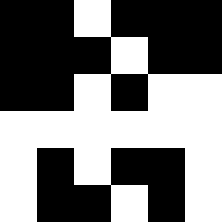[["black", "black", "white", "black", "black", "black"], ["black", "black", "black", "white", "black", "black"], ["black", "black", "white", "black", "white", "white"], ["white", "white", "white", "white", "white", "white"], ["white", "black", "white", "black", "black", "white"], ["white", "black", "black", "white", "black", "white"]]